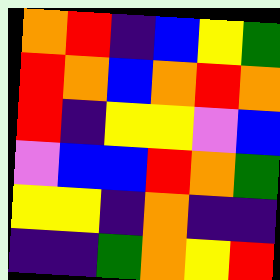[["orange", "red", "indigo", "blue", "yellow", "green"], ["red", "orange", "blue", "orange", "red", "orange"], ["red", "indigo", "yellow", "yellow", "violet", "blue"], ["violet", "blue", "blue", "red", "orange", "green"], ["yellow", "yellow", "indigo", "orange", "indigo", "indigo"], ["indigo", "indigo", "green", "orange", "yellow", "red"]]